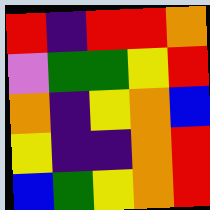[["red", "indigo", "red", "red", "orange"], ["violet", "green", "green", "yellow", "red"], ["orange", "indigo", "yellow", "orange", "blue"], ["yellow", "indigo", "indigo", "orange", "red"], ["blue", "green", "yellow", "orange", "red"]]